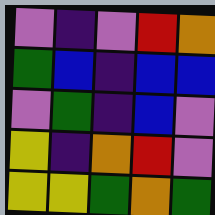[["violet", "indigo", "violet", "red", "orange"], ["green", "blue", "indigo", "blue", "blue"], ["violet", "green", "indigo", "blue", "violet"], ["yellow", "indigo", "orange", "red", "violet"], ["yellow", "yellow", "green", "orange", "green"]]